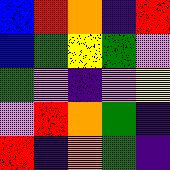[["blue", "red", "orange", "indigo", "red"], ["blue", "green", "yellow", "green", "violet"], ["green", "violet", "indigo", "violet", "yellow"], ["violet", "red", "orange", "green", "indigo"], ["red", "indigo", "orange", "green", "indigo"]]